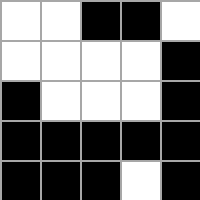[["white", "white", "black", "black", "white"], ["white", "white", "white", "white", "black"], ["black", "white", "white", "white", "black"], ["black", "black", "black", "black", "black"], ["black", "black", "black", "white", "black"]]